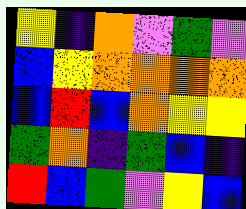[["yellow", "indigo", "orange", "violet", "green", "violet"], ["blue", "yellow", "orange", "orange", "orange", "orange"], ["blue", "red", "blue", "orange", "yellow", "yellow"], ["green", "orange", "indigo", "green", "blue", "indigo"], ["red", "blue", "green", "violet", "yellow", "blue"]]